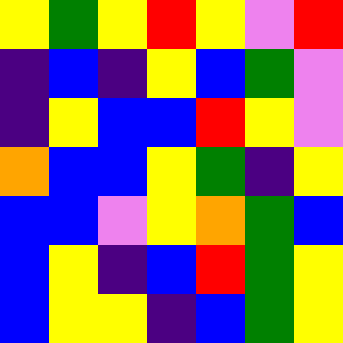[["yellow", "green", "yellow", "red", "yellow", "violet", "red"], ["indigo", "blue", "indigo", "yellow", "blue", "green", "violet"], ["indigo", "yellow", "blue", "blue", "red", "yellow", "violet"], ["orange", "blue", "blue", "yellow", "green", "indigo", "yellow"], ["blue", "blue", "violet", "yellow", "orange", "green", "blue"], ["blue", "yellow", "indigo", "blue", "red", "green", "yellow"], ["blue", "yellow", "yellow", "indigo", "blue", "green", "yellow"]]